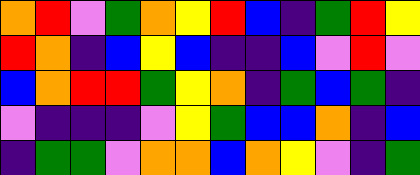[["orange", "red", "violet", "green", "orange", "yellow", "red", "blue", "indigo", "green", "red", "yellow"], ["red", "orange", "indigo", "blue", "yellow", "blue", "indigo", "indigo", "blue", "violet", "red", "violet"], ["blue", "orange", "red", "red", "green", "yellow", "orange", "indigo", "green", "blue", "green", "indigo"], ["violet", "indigo", "indigo", "indigo", "violet", "yellow", "green", "blue", "blue", "orange", "indigo", "blue"], ["indigo", "green", "green", "violet", "orange", "orange", "blue", "orange", "yellow", "violet", "indigo", "green"]]